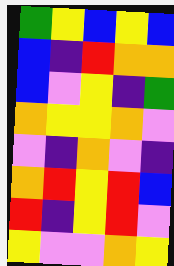[["green", "yellow", "blue", "yellow", "blue"], ["blue", "indigo", "red", "orange", "orange"], ["blue", "violet", "yellow", "indigo", "green"], ["orange", "yellow", "yellow", "orange", "violet"], ["violet", "indigo", "orange", "violet", "indigo"], ["orange", "red", "yellow", "red", "blue"], ["red", "indigo", "yellow", "red", "violet"], ["yellow", "violet", "violet", "orange", "yellow"]]